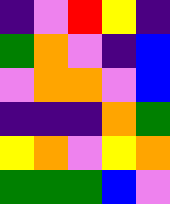[["indigo", "violet", "red", "yellow", "indigo"], ["green", "orange", "violet", "indigo", "blue"], ["violet", "orange", "orange", "violet", "blue"], ["indigo", "indigo", "indigo", "orange", "green"], ["yellow", "orange", "violet", "yellow", "orange"], ["green", "green", "green", "blue", "violet"]]